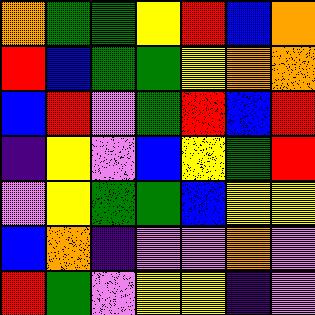[["orange", "green", "green", "yellow", "red", "blue", "orange"], ["red", "blue", "green", "green", "yellow", "orange", "orange"], ["blue", "red", "violet", "green", "red", "blue", "red"], ["indigo", "yellow", "violet", "blue", "yellow", "green", "red"], ["violet", "yellow", "green", "green", "blue", "yellow", "yellow"], ["blue", "orange", "indigo", "violet", "violet", "orange", "violet"], ["red", "green", "violet", "yellow", "yellow", "indigo", "violet"]]